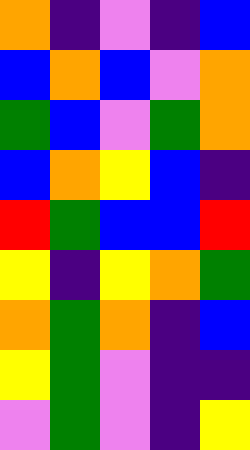[["orange", "indigo", "violet", "indigo", "blue"], ["blue", "orange", "blue", "violet", "orange"], ["green", "blue", "violet", "green", "orange"], ["blue", "orange", "yellow", "blue", "indigo"], ["red", "green", "blue", "blue", "red"], ["yellow", "indigo", "yellow", "orange", "green"], ["orange", "green", "orange", "indigo", "blue"], ["yellow", "green", "violet", "indigo", "indigo"], ["violet", "green", "violet", "indigo", "yellow"]]